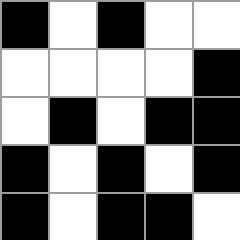[["black", "white", "black", "white", "white"], ["white", "white", "white", "white", "black"], ["white", "black", "white", "black", "black"], ["black", "white", "black", "white", "black"], ["black", "white", "black", "black", "white"]]